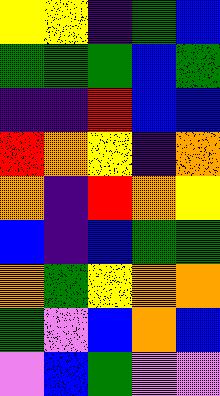[["yellow", "yellow", "indigo", "green", "blue"], ["green", "green", "green", "blue", "green"], ["indigo", "indigo", "red", "blue", "blue"], ["red", "orange", "yellow", "indigo", "orange"], ["orange", "indigo", "red", "orange", "yellow"], ["blue", "indigo", "blue", "green", "green"], ["orange", "green", "yellow", "orange", "orange"], ["green", "violet", "blue", "orange", "blue"], ["violet", "blue", "green", "violet", "violet"]]